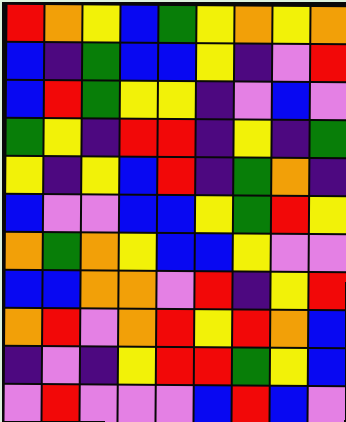[["red", "orange", "yellow", "blue", "green", "yellow", "orange", "yellow", "orange"], ["blue", "indigo", "green", "blue", "blue", "yellow", "indigo", "violet", "red"], ["blue", "red", "green", "yellow", "yellow", "indigo", "violet", "blue", "violet"], ["green", "yellow", "indigo", "red", "red", "indigo", "yellow", "indigo", "green"], ["yellow", "indigo", "yellow", "blue", "red", "indigo", "green", "orange", "indigo"], ["blue", "violet", "violet", "blue", "blue", "yellow", "green", "red", "yellow"], ["orange", "green", "orange", "yellow", "blue", "blue", "yellow", "violet", "violet"], ["blue", "blue", "orange", "orange", "violet", "red", "indigo", "yellow", "red"], ["orange", "red", "violet", "orange", "red", "yellow", "red", "orange", "blue"], ["indigo", "violet", "indigo", "yellow", "red", "red", "green", "yellow", "blue"], ["violet", "red", "violet", "violet", "violet", "blue", "red", "blue", "violet"]]